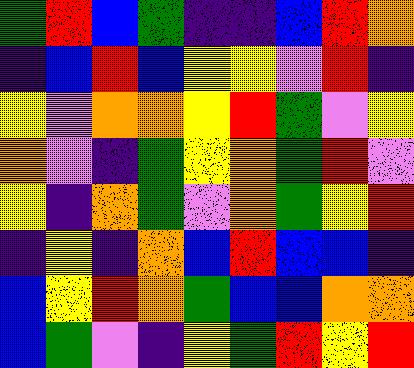[["green", "red", "blue", "green", "indigo", "indigo", "blue", "red", "orange"], ["indigo", "blue", "red", "blue", "yellow", "yellow", "violet", "red", "indigo"], ["yellow", "violet", "orange", "orange", "yellow", "red", "green", "violet", "yellow"], ["orange", "violet", "indigo", "green", "yellow", "orange", "green", "red", "violet"], ["yellow", "indigo", "orange", "green", "violet", "orange", "green", "yellow", "red"], ["indigo", "yellow", "indigo", "orange", "blue", "red", "blue", "blue", "indigo"], ["blue", "yellow", "red", "orange", "green", "blue", "blue", "orange", "orange"], ["blue", "green", "violet", "indigo", "yellow", "green", "red", "yellow", "red"]]